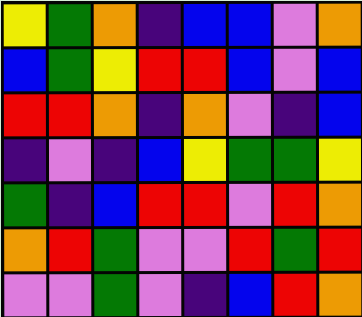[["yellow", "green", "orange", "indigo", "blue", "blue", "violet", "orange"], ["blue", "green", "yellow", "red", "red", "blue", "violet", "blue"], ["red", "red", "orange", "indigo", "orange", "violet", "indigo", "blue"], ["indigo", "violet", "indigo", "blue", "yellow", "green", "green", "yellow"], ["green", "indigo", "blue", "red", "red", "violet", "red", "orange"], ["orange", "red", "green", "violet", "violet", "red", "green", "red"], ["violet", "violet", "green", "violet", "indigo", "blue", "red", "orange"]]